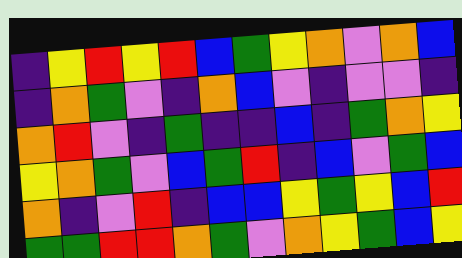[["indigo", "yellow", "red", "yellow", "red", "blue", "green", "yellow", "orange", "violet", "orange", "blue"], ["indigo", "orange", "green", "violet", "indigo", "orange", "blue", "violet", "indigo", "violet", "violet", "indigo"], ["orange", "red", "violet", "indigo", "green", "indigo", "indigo", "blue", "indigo", "green", "orange", "yellow"], ["yellow", "orange", "green", "violet", "blue", "green", "red", "indigo", "blue", "violet", "green", "blue"], ["orange", "indigo", "violet", "red", "indigo", "blue", "blue", "yellow", "green", "yellow", "blue", "red"], ["green", "green", "red", "red", "orange", "green", "violet", "orange", "yellow", "green", "blue", "yellow"]]